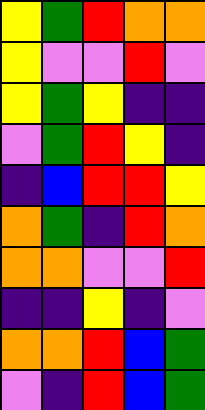[["yellow", "green", "red", "orange", "orange"], ["yellow", "violet", "violet", "red", "violet"], ["yellow", "green", "yellow", "indigo", "indigo"], ["violet", "green", "red", "yellow", "indigo"], ["indigo", "blue", "red", "red", "yellow"], ["orange", "green", "indigo", "red", "orange"], ["orange", "orange", "violet", "violet", "red"], ["indigo", "indigo", "yellow", "indigo", "violet"], ["orange", "orange", "red", "blue", "green"], ["violet", "indigo", "red", "blue", "green"]]